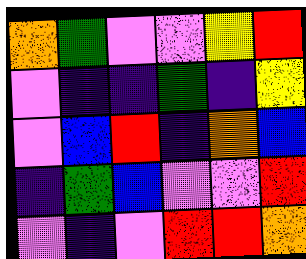[["orange", "green", "violet", "violet", "yellow", "red"], ["violet", "indigo", "indigo", "green", "indigo", "yellow"], ["violet", "blue", "red", "indigo", "orange", "blue"], ["indigo", "green", "blue", "violet", "violet", "red"], ["violet", "indigo", "violet", "red", "red", "orange"]]